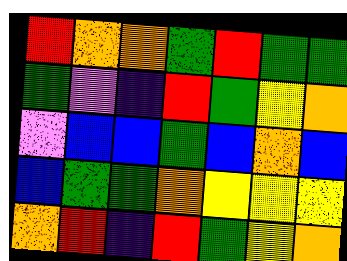[["red", "orange", "orange", "green", "red", "green", "green"], ["green", "violet", "indigo", "red", "green", "yellow", "orange"], ["violet", "blue", "blue", "green", "blue", "orange", "blue"], ["blue", "green", "green", "orange", "yellow", "yellow", "yellow"], ["orange", "red", "indigo", "red", "green", "yellow", "orange"]]